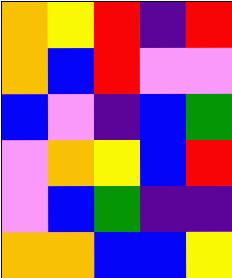[["orange", "yellow", "red", "indigo", "red"], ["orange", "blue", "red", "violet", "violet"], ["blue", "violet", "indigo", "blue", "green"], ["violet", "orange", "yellow", "blue", "red"], ["violet", "blue", "green", "indigo", "indigo"], ["orange", "orange", "blue", "blue", "yellow"]]